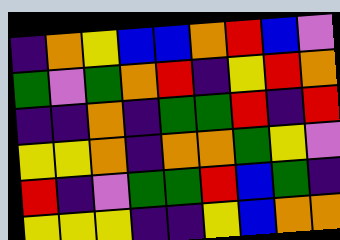[["indigo", "orange", "yellow", "blue", "blue", "orange", "red", "blue", "violet"], ["green", "violet", "green", "orange", "red", "indigo", "yellow", "red", "orange"], ["indigo", "indigo", "orange", "indigo", "green", "green", "red", "indigo", "red"], ["yellow", "yellow", "orange", "indigo", "orange", "orange", "green", "yellow", "violet"], ["red", "indigo", "violet", "green", "green", "red", "blue", "green", "indigo"], ["yellow", "yellow", "yellow", "indigo", "indigo", "yellow", "blue", "orange", "orange"]]